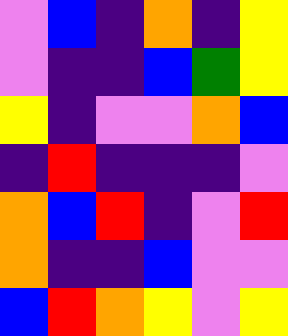[["violet", "blue", "indigo", "orange", "indigo", "yellow"], ["violet", "indigo", "indigo", "blue", "green", "yellow"], ["yellow", "indigo", "violet", "violet", "orange", "blue"], ["indigo", "red", "indigo", "indigo", "indigo", "violet"], ["orange", "blue", "red", "indigo", "violet", "red"], ["orange", "indigo", "indigo", "blue", "violet", "violet"], ["blue", "red", "orange", "yellow", "violet", "yellow"]]